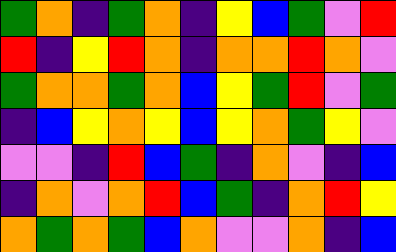[["green", "orange", "indigo", "green", "orange", "indigo", "yellow", "blue", "green", "violet", "red"], ["red", "indigo", "yellow", "red", "orange", "indigo", "orange", "orange", "red", "orange", "violet"], ["green", "orange", "orange", "green", "orange", "blue", "yellow", "green", "red", "violet", "green"], ["indigo", "blue", "yellow", "orange", "yellow", "blue", "yellow", "orange", "green", "yellow", "violet"], ["violet", "violet", "indigo", "red", "blue", "green", "indigo", "orange", "violet", "indigo", "blue"], ["indigo", "orange", "violet", "orange", "red", "blue", "green", "indigo", "orange", "red", "yellow"], ["orange", "green", "orange", "green", "blue", "orange", "violet", "violet", "orange", "indigo", "blue"]]